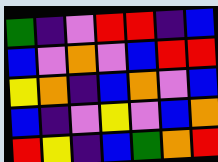[["green", "indigo", "violet", "red", "red", "indigo", "blue"], ["blue", "violet", "orange", "violet", "blue", "red", "red"], ["yellow", "orange", "indigo", "blue", "orange", "violet", "blue"], ["blue", "indigo", "violet", "yellow", "violet", "blue", "orange"], ["red", "yellow", "indigo", "blue", "green", "orange", "red"]]